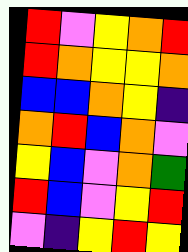[["red", "violet", "yellow", "orange", "red"], ["red", "orange", "yellow", "yellow", "orange"], ["blue", "blue", "orange", "yellow", "indigo"], ["orange", "red", "blue", "orange", "violet"], ["yellow", "blue", "violet", "orange", "green"], ["red", "blue", "violet", "yellow", "red"], ["violet", "indigo", "yellow", "red", "yellow"]]